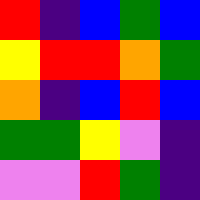[["red", "indigo", "blue", "green", "blue"], ["yellow", "red", "red", "orange", "green"], ["orange", "indigo", "blue", "red", "blue"], ["green", "green", "yellow", "violet", "indigo"], ["violet", "violet", "red", "green", "indigo"]]